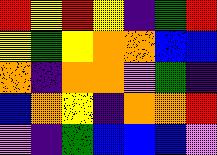[["red", "yellow", "red", "yellow", "indigo", "green", "red"], ["yellow", "green", "yellow", "orange", "orange", "blue", "blue"], ["orange", "indigo", "orange", "orange", "violet", "green", "indigo"], ["blue", "orange", "yellow", "indigo", "orange", "orange", "red"], ["violet", "indigo", "green", "blue", "blue", "blue", "violet"]]